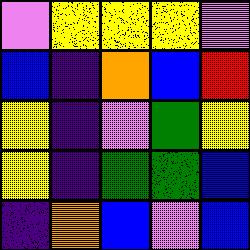[["violet", "yellow", "yellow", "yellow", "violet"], ["blue", "indigo", "orange", "blue", "red"], ["yellow", "indigo", "violet", "green", "yellow"], ["yellow", "indigo", "green", "green", "blue"], ["indigo", "orange", "blue", "violet", "blue"]]